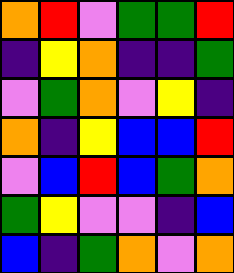[["orange", "red", "violet", "green", "green", "red"], ["indigo", "yellow", "orange", "indigo", "indigo", "green"], ["violet", "green", "orange", "violet", "yellow", "indigo"], ["orange", "indigo", "yellow", "blue", "blue", "red"], ["violet", "blue", "red", "blue", "green", "orange"], ["green", "yellow", "violet", "violet", "indigo", "blue"], ["blue", "indigo", "green", "orange", "violet", "orange"]]